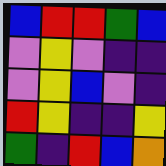[["blue", "red", "red", "green", "blue"], ["violet", "yellow", "violet", "indigo", "indigo"], ["violet", "yellow", "blue", "violet", "indigo"], ["red", "yellow", "indigo", "indigo", "yellow"], ["green", "indigo", "red", "blue", "orange"]]